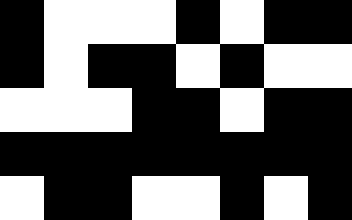[["black", "white", "white", "white", "black", "white", "black", "black"], ["black", "white", "black", "black", "white", "black", "white", "white"], ["white", "white", "white", "black", "black", "white", "black", "black"], ["black", "black", "black", "black", "black", "black", "black", "black"], ["white", "black", "black", "white", "white", "black", "white", "black"]]